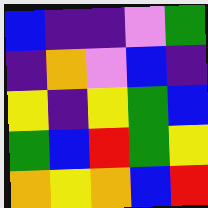[["blue", "indigo", "indigo", "violet", "green"], ["indigo", "orange", "violet", "blue", "indigo"], ["yellow", "indigo", "yellow", "green", "blue"], ["green", "blue", "red", "green", "yellow"], ["orange", "yellow", "orange", "blue", "red"]]